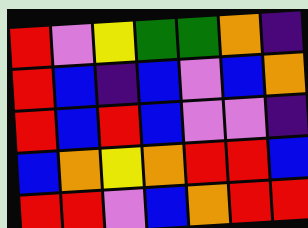[["red", "violet", "yellow", "green", "green", "orange", "indigo"], ["red", "blue", "indigo", "blue", "violet", "blue", "orange"], ["red", "blue", "red", "blue", "violet", "violet", "indigo"], ["blue", "orange", "yellow", "orange", "red", "red", "blue"], ["red", "red", "violet", "blue", "orange", "red", "red"]]